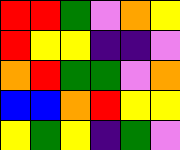[["red", "red", "green", "violet", "orange", "yellow"], ["red", "yellow", "yellow", "indigo", "indigo", "violet"], ["orange", "red", "green", "green", "violet", "orange"], ["blue", "blue", "orange", "red", "yellow", "yellow"], ["yellow", "green", "yellow", "indigo", "green", "violet"]]